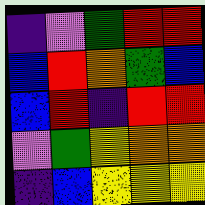[["indigo", "violet", "green", "red", "red"], ["blue", "red", "orange", "green", "blue"], ["blue", "red", "indigo", "red", "red"], ["violet", "green", "yellow", "orange", "orange"], ["indigo", "blue", "yellow", "yellow", "yellow"]]